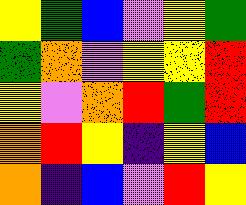[["yellow", "green", "blue", "violet", "yellow", "green"], ["green", "orange", "violet", "yellow", "yellow", "red"], ["yellow", "violet", "orange", "red", "green", "red"], ["orange", "red", "yellow", "indigo", "yellow", "blue"], ["orange", "indigo", "blue", "violet", "red", "yellow"]]